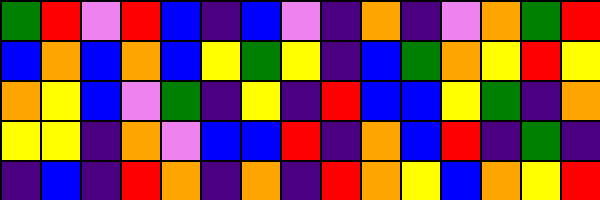[["green", "red", "violet", "red", "blue", "indigo", "blue", "violet", "indigo", "orange", "indigo", "violet", "orange", "green", "red"], ["blue", "orange", "blue", "orange", "blue", "yellow", "green", "yellow", "indigo", "blue", "green", "orange", "yellow", "red", "yellow"], ["orange", "yellow", "blue", "violet", "green", "indigo", "yellow", "indigo", "red", "blue", "blue", "yellow", "green", "indigo", "orange"], ["yellow", "yellow", "indigo", "orange", "violet", "blue", "blue", "red", "indigo", "orange", "blue", "red", "indigo", "green", "indigo"], ["indigo", "blue", "indigo", "red", "orange", "indigo", "orange", "indigo", "red", "orange", "yellow", "blue", "orange", "yellow", "red"]]